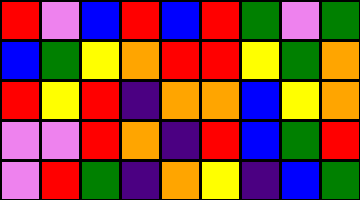[["red", "violet", "blue", "red", "blue", "red", "green", "violet", "green"], ["blue", "green", "yellow", "orange", "red", "red", "yellow", "green", "orange"], ["red", "yellow", "red", "indigo", "orange", "orange", "blue", "yellow", "orange"], ["violet", "violet", "red", "orange", "indigo", "red", "blue", "green", "red"], ["violet", "red", "green", "indigo", "orange", "yellow", "indigo", "blue", "green"]]